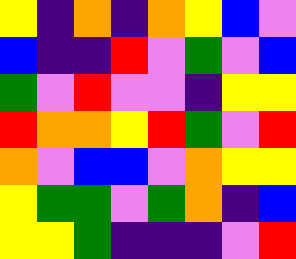[["yellow", "indigo", "orange", "indigo", "orange", "yellow", "blue", "violet"], ["blue", "indigo", "indigo", "red", "violet", "green", "violet", "blue"], ["green", "violet", "red", "violet", "violet", "indigo", "yellow", "yellow"], ["red", "orange", "orange", "yellow", "red", "green", "violet", "red"], ["orange", "violet", "blue", "blue", "violet", "orange", "yellow", "yellow"], ["yellow", "green", "green", "violet", "green", "orange", "indigo", "blue"], ["yellow", "yellow", "green", "indigo", "indigo", "indigo", "violet", "red"]]